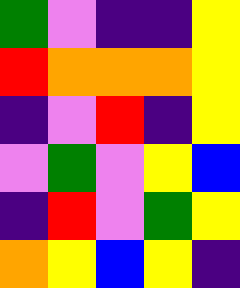[["green", "violet", "indigo", "indigo", "yellow"], ["red", "orange", "orange", "orange", "yellow"], ["indigo", "violet", "red", "indigo", "yellow"], ["violet", "green", "violet", "yellow", "blue"], ["indigo", "red", "violet", "green", "yellow"], ["orange", "yellow", "blue", "yellow", "indigo"]]